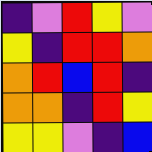[["indigo", "violet", "red", "yellow", "violet"], ["yellow", "indigo", "red", "red", "orange"], ["orange", "red", "blue", "red", "indigo"], ["orange", "orange", "indigo", "red", "yellow"], ["yellow", "yellow", "violet", "indigo", "blue"]]